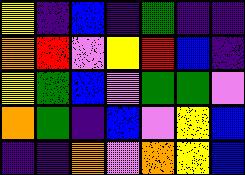[["yellow", "indigo", "blue", "indigo", "green", "indigo", "indigo"], ["orange", "red", "violet", "yellow", "red", "blue", "indigo"], ["yellow", "green", "blue", "violet", "green", "green", "violet"], ["orange", "green", "indigo", "blue", "violet", "yellow", "blue"], ["indigo", "indigo", "orange", "violet", "orange", "yellow", "blue"]]